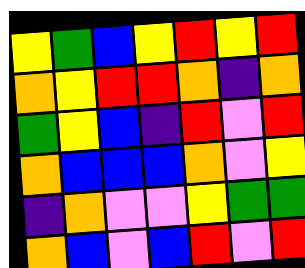[["yellow", "green", "blue", "yellow", "red", "yellow", "red"], ["orange", "yellow", "red", "red", "orange", "indigo", "orange"], ["green", "yellow", "blue", "indigo", "red", "violet", "red"], ["orange", "blue", "blue", "blue", "orange", "violet", "yellow"], ["indigo", "orange", "violet", "violet", "yellow", "green", "green"], ["orange", "blue", "violet", "blue", "red", "violet", "red"]]